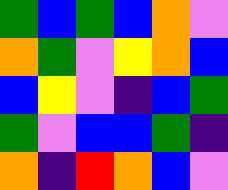[["green", "blue", "green", "blue", "orange", "violet"], ["orange", "green", "violet", "yellow", "orange", "blue"], ["blue", "yellow", "violet", "indigo", "blue", "green"], ["green", "violet", "blue", "blue", "green", "indigo"], ["orange", "indigo", "red", "orange", "blue", "violet"]]